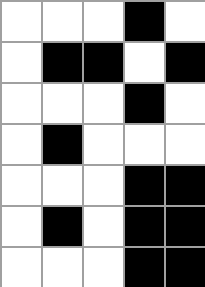[["white", "white", "white", "black", "white"], ["white", "black", "black", "white", "black"], ["white", "white", "white", "black", "white"], ["white", "black", "white", "white", "white"], ["white", "white", "white", "black", "black"], ["white", "black", "white", "black", "black"], ["white", "white", "white", "black", "black"]]